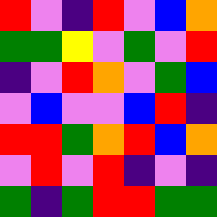[["red", "violet", "indigo", "red", "violet", "blue", "orange"], ["green", "green", "yellow", "violet", "green", "violet", "red"], ["indigo", "violet", "red", "orange", "violet", "green", "blue"], ["violet", "blue", "violet", "violet", "blue", "red", "indigo"], ["red", "red", "green", "orange", "red", "blue", "orange"], ["violet", "red", "violet", "red", "indigo", "violet", "indigo"], ["green", "indigo", "green", "red", "red", "green", "green"]]